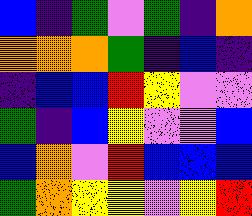[["blue", "indigo", "green", "violet", "green", "indigo", "orange"], ["orange", "orange", "orange", "green", "indigo", "blue", "indigo"], ["indigo", "blue", "blue", "red", "yellow", "violet", "violet"], ["green", "indigo", "blue", "yellow", "violet", "violet", "blue"], ["blue", "orange", "violet", "red", "blue", "blue", "blue"], ["green", "orange", "yellow", "yellow", "violet", "yellow", "red"]]